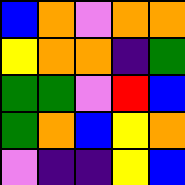[["blue", "orange", "violet", "orange", "orange"], ["yellow", "orange", "orange", "indigo", "green"], ["green", "green", "violet", "red", "blue"], ["green", "orange", "blue", "yellow", "orange"], ["violet", "indigo", "indigo", "yellow", "blue"]]